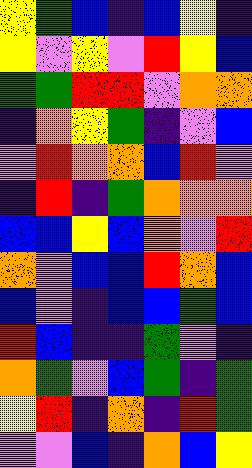[["yellow", "green", "blue", "indigo", "blue", "yellow", "indigo"], ["yellow", "violet", "yellow", "violet", "red", "yellow", "blue"], ["green", "green", "red", "red", "violet", "orange", "orange"], ["indigo", "orange", "yellow", "green", "indigo", "violet", "blue"], ["violet", "red", "orange", "orange", "blue", "red", "violet"], ["indigo", "red", "indigo", "green", "orange", "orange", "orange"], ["blue", "blue", "yellow", "blue", "orange", "violet", "red"], ["orange", "violet", "blue", "blue", "red", "orange", "blue"], ["blue", "violet", "indigo", "blue", "blue", "green", "blue"], ["red", "blue", "indigo", "indigo", "green", "violet", "indigo"], ["orange", "green", "violet", "blue", "green", "indigo", "green"], ["yellow", "red", "indigo", "orange", "indigo", "red", "green"], ["violet", "violet", "blue", "indigo", "orange", "blue", "yellow"]]